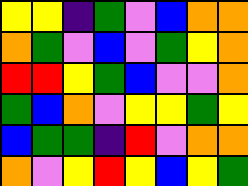[["yellow", "yellow", "indigo", "green", "violet", "blue", "orange", "orange"], ["orange", "green", "violet", "blue", "violet", "green", "yellow", "orange"], ["red", "red", "yellow", "green", "blue", "violet", "violet", "orange"], ["green", "blue", "orange", "violet", "yellow", "yellow", "green", "yellow"], ["blue", "green", "green", "indigo", "red", "violet", "orange", "orange"], ["orange", "violet", "yellow", "red", "yellow", "blue", "yellow", "green"]]